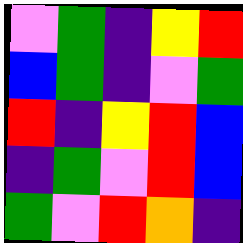[["violet", "green", "indigo", "yellow", "red"], ["blue", "green", "indigo", "violet", "green"], ["red", "indigo", "yellow", "red", "blue"], ["indigo", "green", "violet", "red", "blue"], ["green", "violet", "red", "orange", "indigo"]]